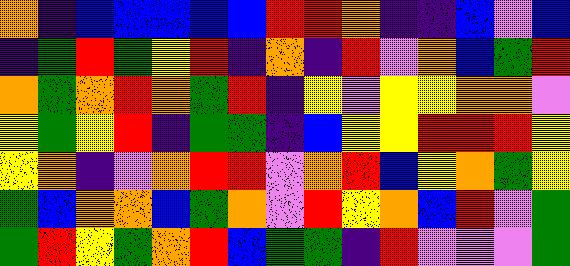[["orange", "indigo", "blue", "blue", "blue", "blue", "blue", "red", "red", "orange", "indigo", "indigo", "blue", "violet", "blue"], ["indigo", "green", "red", "green", "yellow", "red", "indigo", "orange", "indigo", "red", "violet", "orange", "blue", "green", "red"], ["orange", "green", "orange", "red", "orange", "green", "red", "indigo", "yellow", "violet", "yellow", "yellow", "orange", "orange", "violet"], ["yellow", "green", "yellow", "red", "indigo", "green", "green", "indigo", "blue", "yellow", "yellow", "red", "red", "red", "yellow"], ["yellow", "orange", "indigo", "violet", "orange", "red", "red", "violet", "orange", "red", "blue", "yellow", "orange", "green", "yellow"], ["green", "blue", "orange", "orange", "blue", "green", "orange", "violet", "red", "yellow", "orange", "blue", "red", "violet", "green"], ["green", "red", "yellow", "green", "orange", "red", "blue", "green", "green", "indigo", "red", "violet", "violet", "violet", "green"]]